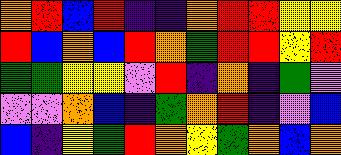[["orange", "red", "blue", "red", "indigo", "indigo", "orange", "red", "red", "yellow", "yellow"], ["red", "blue", "orange", "blue", "red", "orange", "green", "red", "red", "yellow", "red"], ["green", "green", "yellow", "yellow", "violet", "red", "indigo", "orange", "indigo", "green", "violet"], ["violet", "violet", "orange", "blue", "indigo", "green", "orange", "red", "indigo", "violet", "blue"], ["blue", "indigo", "yellow", "green", "red", "orange", "yellow", "green", "orange", "blue", "orange"]]